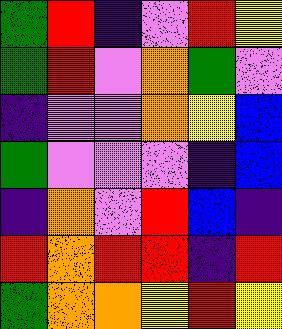[["green", "red", "indigo", "violet", "red", "yellow"], ["green", "red", "violet", "orange", "green", "violet"], ["indigo", "violet", "violet", "orange", "yellow", "blue"], ["green", "violet", "violet", "violet", "indigo", "blue"], ["indigo", "orange", "violet", "red", "blue", "indigo"], ["red", "orange", "red", "red", "indigo", "red"], ["green", "orange", "orange", "yellow", "red", "yellow"]]